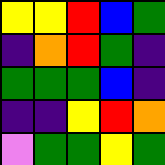[["yellow", "yellow", "red", "blue", "green"], ["indigo", "orange", "red", "green", "indigo"], ["green", "green", "green", "blue", "indigo"], ["indigo", "indigo", "yellow", "red", "orange"], ["violet", "green", "green", "yellow", "green"]]